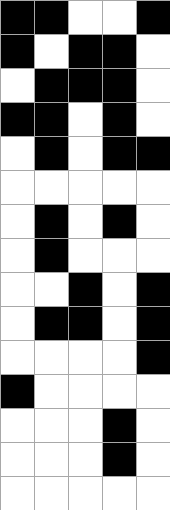[["black", "black", "white", "white", "black"], ["black", "white", "black", "black", "white"], ["white", "black", "black", "black", "white"], ["black", "black", "white", "black", "white"], ["white", "black", "white", "black", "black"], ["white", "white", "white", "white", "white"], ["white", "black", "white", "black", "white"], ["white", "black", "white", "white", "white"], ["white", "white", "black", "white", "black"], ["white", "black", "black", "white", "black"], ["white", "white", "white", "white", "black"], ["black", "white", "white", "white", "white"], ["white", "white", "white", "black", "white"], ["white", "white", "white", "black", "white"], ["white", "white", "white", "white", "white"]]